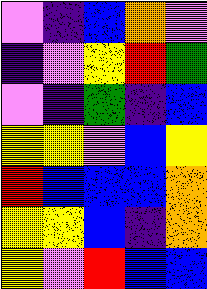[["violet", "indigo", "blue", "orange", "violet"], ["indigo", "violet", "yellow", "red", "green"], ["violet", "indigo", "green", "indigo", "blue"], ["yellow", "yellow", "violet", "blue", "yellow"], ["red", "blue", "blue", "blue", "orange"], ["yellow", "yellow", "blue", "indigo", "orange"], ["yellow", "violet", "red", "blue", "blue"]]